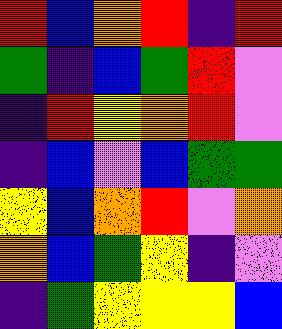[["red", "blue", "orange", "red", "indigo", "red"], ["green", "indigo", "blue", "green", "red", "violet"], ["indigo", "red", "yellow", "orange", "red", "violet"], ["indigo", "blue", "violet", "blue", "green", "green"], ["yellow", "blue", "orange", "red", "violet", "orange"], ["orange", "blue", "green", "yellow", "indigo", "violet"], ["indigo", "green", "yellow", "yellow", "yellow", "blue"]]